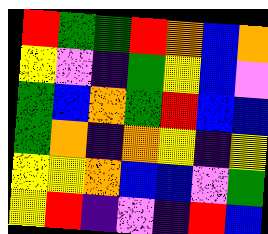[["red", "green", "green", "red", "orange", "blue", "orange"], ["yellow", "violet", "indigo", "green", "yellow", "blue", "violet"], ["green", "blue", "orange", "green", "red", "blue", "blue"], ["green", "orange", "indigo", "orange", "yellow", "indigo", "yellow"], ["yellow", "yellow", "orange", "blue", "blue", "violet", "green"], ["yellow", "red", "indigo", "violet", "indigo", "red", "blue"]]